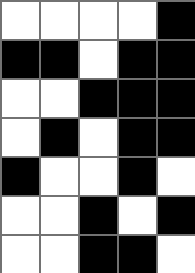[["white", "white", "white", "white", "black"], ["black", "black", "white", "black", "black"], ["white", "white", "black", "black", "black"], ["white", "black", "white", "black", "black"], ["black", "white", "white", "black", "white"], ["white", "white", "black", "white", "black"], ["white", "white", "black", "black", "white"]]